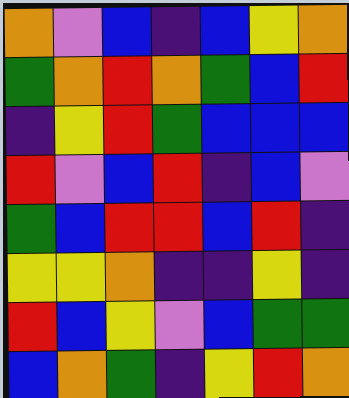[["orange", "violet", "blue", "indigo", "blue", "yellow", "orange"], ["green", "orange", "red", "orange", "green", "blue", "red"], ["indigo", "yellow", "red", "green", "blue", "blue", "blue"], ["red", "violet", "blue", "red", "indigo", "blue", "violet"], ["green", "blue", "red", "red", "blue", "red", "indigo"], ["yellow", "yellow", "orange", "indigo", "indigo", "yellow", "indigo"], ["red", "blue", "yellow", "violet", "blue", "green", "green"], ["blue", "orange", "green", "indigo", "yellow", "red", "orange"]]